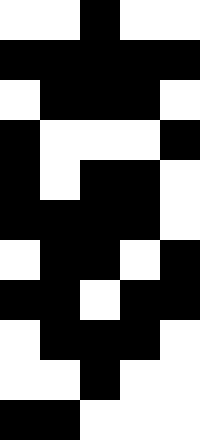[["white", "white", "black", "white", "white"], ["black", "black", "black", "black", "black"], ["white", "black", "black", "black", "white"], ["black", "white", "white", "white", "black"], ["black", "white", "black", "black", "white"], ["black", "black", "black", "black", "white"], ["white", "black", "black", "white", "black"], ["black", "black", "white", "black", "black"], ["white", "black", "black", "black", "white"], ["white", "white", "black", "white", "white"], ["black", "black", "white", "white", "white"]]